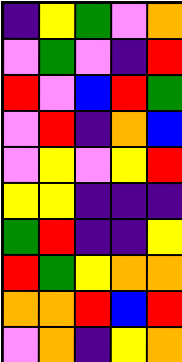[["indigo", "yellow", "green", "violet", "orange"], ["violet", "green", "violet", "indigo", "red"], ["red", "violet", "blue", "red", "green"], ["violet", "red", "indigo", "orange", "blue"], ["violet", "yellow", "violet", "yellow", "red"], ["yellow", "yellow", "indigo", "indigo", "indigo"], ["green", "red", "indigo", "indigo", "yellow"], ["red", "green", "yellow", "orange", "orange"], ["orange", "orange", "red", "blue", "red"], ["violet", "orange", "indigo", "yellow", "orange"]]